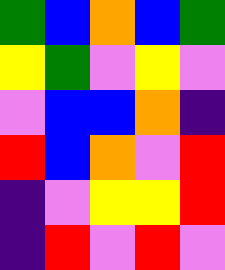[["green", "blue", "orange", "blue", "green"], ["yellow", "green", "violet", "yellow", "violet"], ["violet", "blue", "blue", "orange", "indigo"], ["red", "blue", "orange", "violet", "red"], ["indigo", "violet", "yellow", "yellow", "red"], ["indigo", "red", "violet", "red", "violet"]]